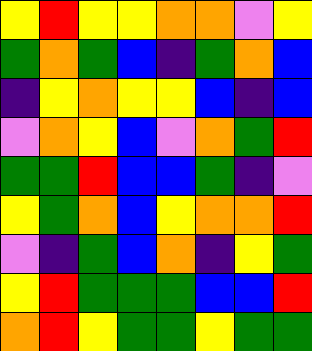[["yellow", "red", "yellow", "yellow", "orange", "orange", "violet", "yellow"], ["green", "orange", "green", "blue", "indigo", "green", "orange", "blue"], ["indigo", "yellow", "orange", "yellow", "yellow", "blue", "indigo", "blue"], ["violet", "orange", "yellow", "blue", "violet", "orange", "green", "red"], ["green", "green", "red", "blue", "blue", "green", "indigo", "violet"], ["yellow", "green", "orange", "blue", "yellow", "orange", "orange", "red"], ["violet", "indigo", "green", "blue", "orange", "indigo", "yellow", "green"], ["yellow", "red", "green", "green", "green", "blue", "blue", "red"], ["orange", "red", "yellow", "green", "green", "yellow", "green", "green"]]